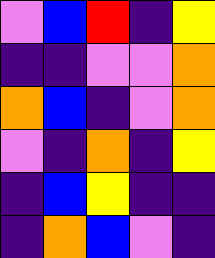[["violet", "blue", "red", "indigo", "yellow"], ["indigo", "indigo", "violet", "violet", "orange"], ["orange", "blue", "indigo", "violet", "orange"], ["violet", "indigo", "orange", "indigo", "yellow"], ["indigo", "blue", "yellow", "indigo", "indigo"], ["indigo", "orange", "blue", "violet", "indigo"]]